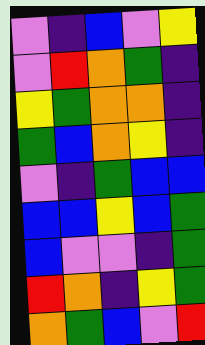[["violet", "indigo", "blue", "violet", "yellow"], ["violet", "red", "orange", "green", "indigo"], ["yellow", "green", "orange", "orange", "indigo"], ["green", "blue", "orange", "yellow", "indigo"], ["violet", "indigo", "green", "blue", "blue"], ["blue", "blue", "yellow", "blue", "green"], ["blue", "violet", "violet", "indigo", "green"], ["red", "orange", "indigo", "yellow", "green"], ["orange", "green", "blue", "violet", "red"]]